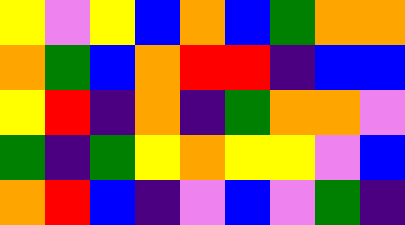[["yellow", "violet", "yellow", "blue", "orange", "blue", "green", "orange", "orange"], ["orange", "green", "blue", "orange", "red", "red", "indigo", "blue", "blue"], ["yellow", "red", "indigo", "orange", "indigo", "green", "orange", "orange", "violet"], ["green", "indigo", "green", "yellow", "orange", "yellow", "yellow", "violet", "blue"], ["orange", "red", "blue", "indigo", "violet", "blue", "violet", "green", "indigo"]]